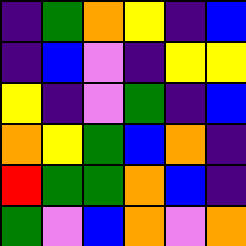[["indigo", "green", "orange", "yellow", "indigo", "blue"], ["indigo", "blue", "violet", "indigo", "yellow", "yellow"], ["yellow", "indigo", "violet", "green", "indigo", "blue"], ["orange", "yellow", "green", "blue", "orange", "indigo"], ["red", "green", "green", "orange", "blue", "indigo"], ["green", "violet", "blue", "orange", "violet", "orange"]]